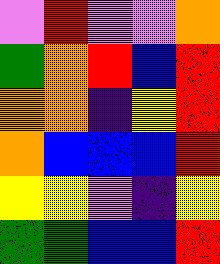[["violet", "red", "violet", "violet", "orange"], ["green", "orange", "red", "blue", "red"], ["orange", "orange", "indigo", "yellow", "red"], ["orange", "blue", "blue", "blue", "red"], ["yellow", "yellow", "violet", "indigo", "yellow"], ["green", "green", "blue", "blue", "red"]]